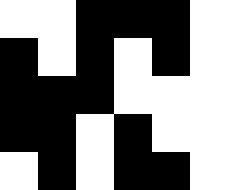[["white", "white", "black", "black", "black", "white"], ["black", "white", "black", "white", "black", "white"], ["black", "black", "black", "white", "white", "white"], ["black", "black", "white", "black", "white", "white"], ["white", "black", "white", "black", "black", "white"]]